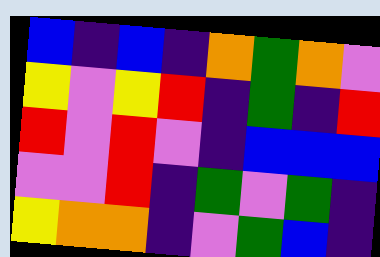[["blue", "indigo", "blue", "indigo", "orange", "green", "orange", "violet"], ["yellow", "violet", "yellow", "red", "indigo", "green", "indigo", "red"], ["red", "violet", "red", "violet", "indigo", "blue", "blue", "blue"], ["violet", "violet", "red", "indigo", "green", "violet", "green", "indigo"], ["yellow", "orange", "orange", "indigo", "violet", "green", "blue", "indigo"]]